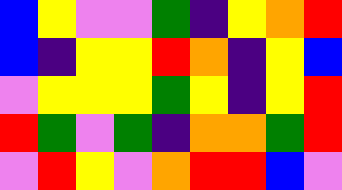[["blue", "yellow", "violet", "violet", "green", "indigo", "yellow", "orange", "red"], ["blue", "indigo", "yellow", "yellow", "red", "orange", "indigo", "yellow", "blue"], ["violet", "yellow", "yellow", "yellow", "green", "yellow", "indigo", "yellow", "red"], ["red", "green", "violet", "green", "indigo", "orange", "orange", "green", "red"], ["violet", "red", "yellow", "violet", "orange", "red", "red", "blue", "violet"]]